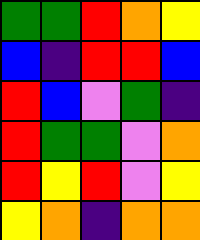[["green", "green", "red", "orange", "yellow"], ["blue", "indigo", "red", "red", "blue"], ["red", "blue", "violet", "green", "indigo"], ["red", "green", "green", "violet", "orange"], ["red", "yellow", "red", "violet", "yellow"], ["yellow", "orange", "indigo", "orange", "orange"]]